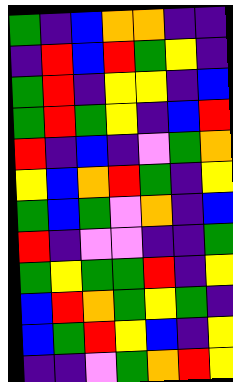[["green", "indigo", "blue", "orange", "orange", "indigo", "indigo"], ["indigo", "red", "blue", "red", "green", "yellow", "indigo"], ["green", "red", "indigo", "yellow", "yellow", "indigo", "blue"], ["green", "red", "green", "yellow", "indigo", "blue", "red"], ["red", "indigo", "blue", "indigo", "violet", "green", "orange"], ["yellow", "blue", "orange", "red", "green", "indigo", "yellow"], ["green", "blue", "green", "violet", "orange", "indigo", "blue"], ["red", "indigo", "violet", "violet", "indigo", "indigo", "green"], ["green", "yellow", "green", "green", "red", "indigo", "yellow"], ["blue", "red", "orange", "green", "yellow", "green", "indigo"], ["blue", "green", "red", "yellow", "blue", "indigo", "yellow"], ["indigo", "indigo", "violet", "green", "orange", "red", "yellow"]]